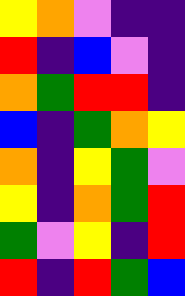[["yellow", "orange", "violet", "indigo", "indigo"], ["red", "indigo", "blue", "violet", "indigo"], ["orange", "green", "red", "red", "indigo"], ["blue", "indigo", "green", "orange", "yellow"], ["orange", "indigo", "yellow", "green", "violet"], ["yellow", "indigo", "orange", "green", "red"], ["green", "violet", "yellow", "indigo", "red"], ["red", "indigo", "red", "green", "blue"]]